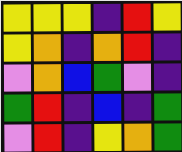[["yellow", "yellow", "yellow", "indigo", "red", "yellow"], ["yellow", "orange", "indigo", "orange", "red", "indigo"], ["violet", "orange", "blue", "green", "violet", "indigo"], ["green", "red", "indigo", "blue", "indigo", "green"], ["violet", "red", "indigo", "yellow", "orange", "green"]]